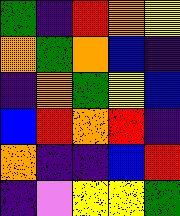[["green", "indigo", "red", "orange", "yellow"], ["orange", "green", "orange", "blue", "indigo"], ["indigo", "orange", "green", "yellow", "blue"], ["blue", "red", "orange", "red", "indigo"], ["orange", "indigo", "indigo", "blue", "red"], ["indigo", "violet", "yellow", "yellow", "green"]]